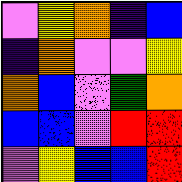[["violet", "yellow", "orange", "indigo", "blue"], ["indigo", "orange", "violet", "violet", "yellow"], ["orange", "blue", "violet", "green", "orange"], ["blue", "blue", "violet", "red", "red"], ["violet", "yellow", "blue", "blue", "red"]]